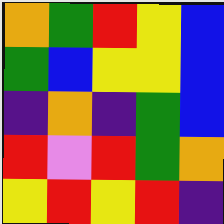[["orange", "green", "red", "yellow", "blue"], ["green", "blue", "yellow", "yellow", "blue"], ["indigo", "orange", "indigo", "green", "blue"], ["red", "violet", "red", "green", "orange"], ["yellow", "red", "yellow", "red", "indigo"]]